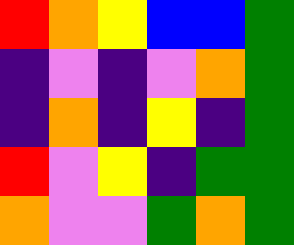[["red", "orange", "yellow", "blue", "blue", "green"], ["indigo", "violet", "indigo", "violet", "orange", "green"], ["indigo", "orange", "indigo", "yellow", "indigo", "green"], ["red", "violet", "yellow", "indigo", "green", "green"], ["orange", "violet", "violet", "green", "orange", "green"]]